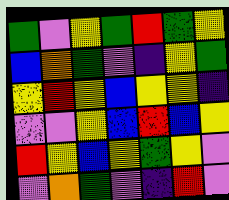[["green", "violet", "yellow", "green", "red", "green", "yellow"], ["blue", "orange", "green", "violet", "indigo", "yellow", "green"], ["yellow", "red", "yellow", "blue", "yellow", "yellow", "indigo"], ["violet", "violet", "yellow", "blue", "red", "blue", "yellow"], ["red", "yellow", "blue", "yellow", "green", "yellow", "violet"], ["violet", "orange", "green", "violet", "indigo", "red", "violet"]]